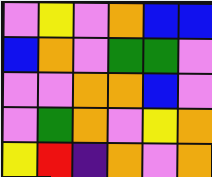[["violet", "yellow", "violet", "orange", "blue", "blue"], ["blue", "orange", "violet", "green", "green", "violet"], ["violet", "violet", "orange", "orange", "blue", "violet"], ["violet", "green", "orange", "violet", "yellow", "orange"], ["yellow", "red", "indigo", "orange", "violet", "orange"]]